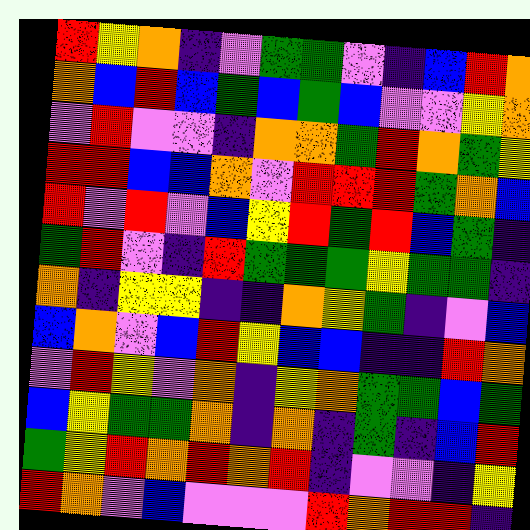[["red", "yellow", "orange", "indigo", "violet", "green", "green", "violet", "indigo", "blue", "red", "orange"], ["orange", "blue", "red", "blue", "green", "blue", "green", "blue", "violet", "violet", "yellow", "orange"], ["violet", "red", "violet", "violet", "indigo", "orange", "orange", "green", "red", "orange", "green", "yellow"], ["red", "red", "blue", "blue", "orange", "violet", "red", "red", "red", "green", "orange", "blue"], ["red", "violet", "red", "violet", "blue", "yellow", "red", "green", "red", "blue", "green", "indigo"], ["green", "red", "violet", "indigo", "red", "green", "green", "green", "yellow", "green", "green", "indigo"], ["orange", "indigo", "yellow", "yellow", "indigo", "indigo", "orange", "yellow", "green", "indigo", "violet", "blue"], ["blue", "orange", "violet", "blue", "red", "yellow", "blue", "blue", "indigo", "indigo", "red", "orange"], ["violet", "red", "yellow", "violet", "orange", "indigo", "yellow", "orange", "green", "green", "blue", "green"], ["blue", "yellow", "green", "green", "orange", "indigo", "orange", "indigo", "green", "indigo", "blue", "red"], ["green", "yellow", "red", "orange", "red", "orange", "red", "indigo", "violet", "violet", "indigo", "yellow"], ["red", "orange", "violet", "blue", "violet", "violet", "violet", "red", "orange", "red", "red", "indigo"]]